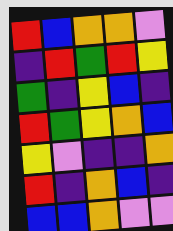[["red", "blue", "orange", "orange", "violet"], ["indigo", "red", "green", "red", "yellow"], ["green", "indigo", "yellow", "blue", "indigo"], ["red", "green", "yellow", "orange", "blue"], ["yellow", "violet", "indigo", "indigo", "orange"], ["red", "indigo", "orange", "blue", "indigo"], ["blue", "blue", "orange", "violet", "violet"]]